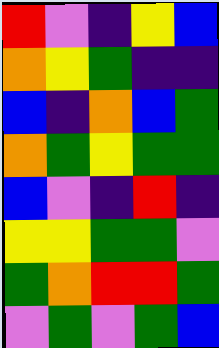[["red", "violet", "indigo", "yellow", "blue"], ["orange", "yellow", "green", "indigo", "indigo"], ["blue", "indigo", "orange", "blue", "green"], ["orange", "green", "yellow", "green", "green"], ["blue", "violet", "indigo", "red", "indigo"], ["yellow", "yellow", "green", "green", "violet"], ["green", "orange", "red", "red", "green"], ["violet", "green", "violet", "green", "blue"]]